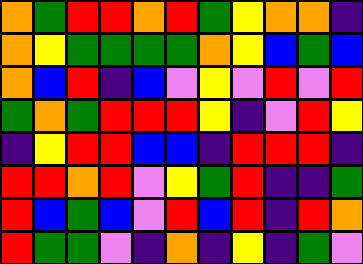[["orange", "green", "red", "red", "orange", "red", "green", "yellow", "orange", "orange", "indigo"], ["orange", "yellow", "green", "green", "green", "green", "orange", "yellow", "blue", "green", "blue"], ["orange", "blue", "red", "indigo", "blue", "violet", "yellow", "violet", "red", "violet", "red"], ["green", "orange", "green", "red", "red", "red", "yellow", "indigo", "violet", "red", "yellow"], ["indigo", "yellow", "red", "red", "blue", "blue", "indigo", "red", "red", "red", "indigo"], ["red", "red", "orange", "red", "violet", "yellow", "green", "red", "indigo", "indigo", "green"], ["red", "blue", "green", "blue", "violet", "red", "blue", "red", "indigo", "red", "orange"], ["red", "green", "green", "violet", "indigo", "orange", "indigo", "yellow", "indigo", "green", "violet"]]